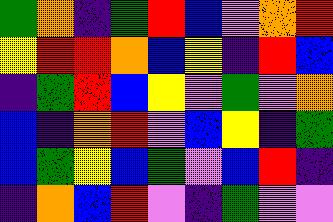[["green", "orange", "indigo", "green", "red", "blue", "violet", "orange", "red"], ["yellow", "red", "red", "orange", "blue", "yellow", "indigo", "red", "blue"], ["indigo", "green", "red", "blue", "yellow", "violet", "green", "violet", "orange"], ["blue", "indigo", "orange", "red", "violet", "blue", "yellow", "indigo", "green"], ["blue", "green", "yellow", "blue", "green", "violet", "blue", "red", "indigo"], ["indigo", "orange", "blue", "red", "violet", "indigo", "green", "violet", "violet"]]